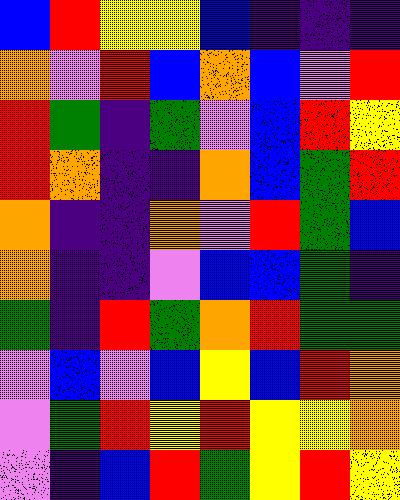[["blue", "red", "yellow", "yellow", "blue", "indigo", "indigo", "indigo"], ["orange", "violet", "red", "blue", "orange", "blue", "violet", "red"], ["red", "green", "indigo", "green", "violet", "blue", "red", "yellow"], ["red", "orange", "indigo", "indigo", "orange", "blue", "green", "red"], ["orange", "indigo", "indigo", "orange", "violet", "red", "green", "blue"], ["orange", "indigo", "indigo", "violet", "blue", "blue", "green", "indigo"], ["green", "indigo", "red", "green", "orange", "red", "green", "green"], ["violet", "blue", "violet", "blue", "yellow", "blue", "red", "orange"], ["violet", "green", "red", "yellow", "red", "yellow", "yellow", "orange"], ["violet", "indigo", "blue", "red", "green", "yellow", "red", "yellow"]]